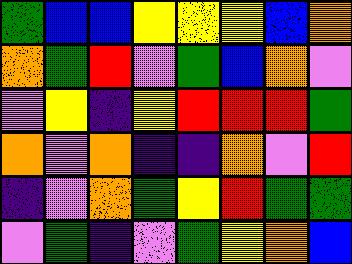[["green", "blue", "blue", "yellow", "yellow", "yellow", "blue", "orange"], ["orange", "green", "red", "violet", "green", "blue", "orange", "violet"], ["violet", "yellow", "indigo", "yellow", "red", "red", "red", "green"], ["orange", "violet", "orange", "indigo", "indigo", "orange", "violet", "red"], ["indigo", "violet", "orange", "green", "yellow", "red", "green", "green"], ["violet", "green", "indigo", "violet", "green", "yellow", "orange", "blue"]]